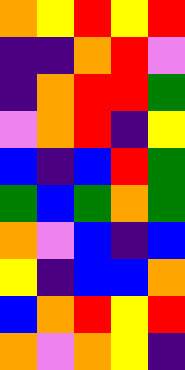[["orange", "yellow", "red", "yellow", "red"], ["indigo", "indigo", "orange", "red", "violet"], ["indigo", "orange", "red", "red", "green"], ["violet", "orange", "red", "indigo", "yellow"], ["blue", "indigo", "blue", "red", "green"], ["green", "blue", "green", "orange", "green"], ["orange", "violet", "blue", "indigo", "blue"], ["yellow", "indigo", "blue", "blue", "orange"], ["blue", "orange", "red", "yellow", "red"], ["orange", "violet", "orange", "yellow", "indigo"]]